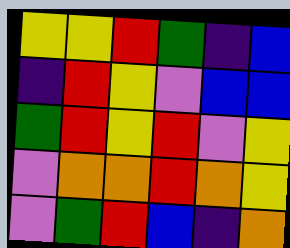[["yellow", "yellow", "red", "green", "indigo", "blue"], ["indigo", "red", "yellow", "violet", "blue", "blue"], ["green", "red", "yellow", "red", "violet", "yellow"], ["violet", "orange", "orange", "red", "orange", "yellow"], ["violet", "green", "red", "blue", "indigo", "orange"]]